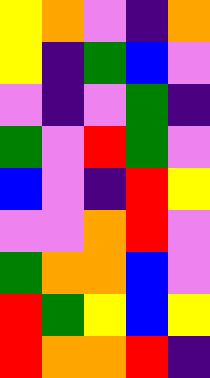[["yellow", "orange", "violet", "indigo", "orange"], ["yellow", "indigo", "green", "blue", "violet"], ["violet", "indigo", "violet", "green", "indigo"], ["green", "violet", "red", "green", "violet"], ["blue", "violet", "indigo", "red", "yellow"], ["violet", "violet", "orange", "red", "violet"], ["green", "orange", "orange", "blue", "violet"], ["red", "green", "yellow", "blue", "yellow"], ["red", "orange", "orange", "red", "indigo"]]